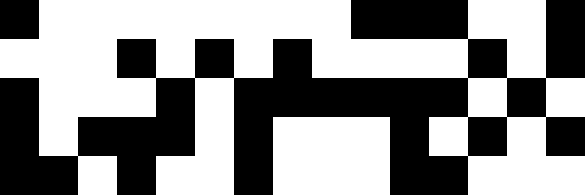[["black", "white", "white", "white", "white", "white", "white", "white", "white", "black", "black", "black", "white", "white", "black"], ["white", "white", "white", "black", "white", "black", "white", "black", "white", "white", "white", "white", "black", "white", "black"], ["black", "white", "white", "white", "black", "white", "black", "black", "black", "black", "black", "black", "white", "black", "white"], ["black", "white", "black", "black", "black", "white", "black", "white", "white", "white", "black", "white", "black", "white", "black"], ["black", "black", "white", "black", "white", "white", "black", "white", "white", "white", "black", "black", "white", "white", "white"]]